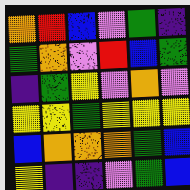[["orange", "red", "blue", "violet", "green", "indigo"], ["green", "orange", "violet", "red", "blue", "green"], ["indigo", "green", "yellow", "violet", "orange", "violet"], ["yellow", "yellow", "green", "yellow", "yellow", "yellow"], ["blue", "orange", "orange", "orange", "green", "blue"], ["yellow", "indigo", "indigo", "violet", "green", "blue"]]